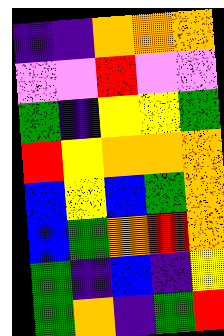[["indigo", "indigo", "orange", "orange", "orange"], ["violet", "violet", "red", "violet", "violet"], ["green", "indigo", "yellow", "yellow", "green"], ["red", "yellow", "orange", "orange", "orange"], ["blue", "yellow", "blue", "green", "orange"], ["blue", "green", "orange", "red", "orange"], ["green", "indigo", "blue", "indigo", "yellow"], ["green", "orange", "indigo", "green", "red"]]